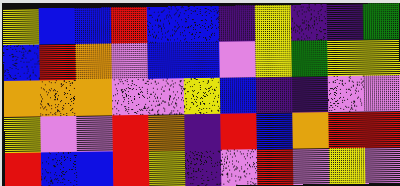[["yellow", "blue", "blue", "red", "blue", "blue", "indigo", "yellow", "indigo", "indigo", "green"], ["blue", "red", "orange", "violet", "blue", "blue", "violet", "yellow", "green", "yellow", "yellow"], ["orange", "orange", "orange", "violet", "violet", "yellow", "blue", "indigo", "indigo", "violet", "violet"], ["yellow", "violet", "violet", "red", "orange", "indigo", "red", "blue", "orange", "red", "red"], ["red", "blue", "blue", "red", "yellow", "indigo", "violet", "red", "violet", "yellow", "violet"]]